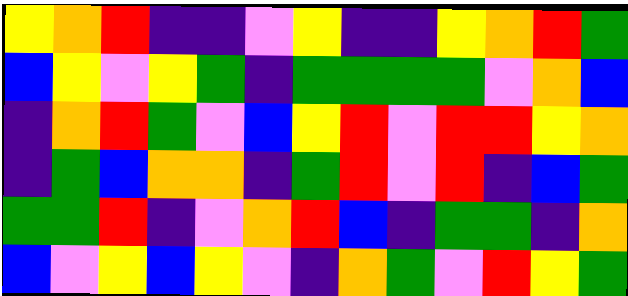[["yellow", "orange", "red", "indigo", "indigo", "violet", "yellow", "indigo", "indigo", "yellow", "orange", "red", "green"], ["blue", "yellow", "violet", "yellow", "green", "indigo", "green", "green", "green", "green", "violet", "orange", "blue"], ["indigo", "orange", "red", "green", "violet", "blue", "yellow", "red", "violet", "red", "red", "yellow", "orange"], ["indigo", "green", "blue", "orange", "orange", "indigo", "green", "red", "violet", "red", "indigo", "blue", "green"], ["green", "green", "red", "indigo", "violet", "orange", "red", "blue", "indigo", "green", "green", "indigo", "orange"], ["blue", "violet", "yellow", "blue", "yellow", "violet", "indigo", "orange", "green", "violet", "red", "yellow", "green"]]